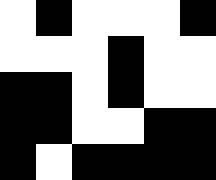[["white", "black", "white", "white", "white", "black"], ["white", "white", "white", "black", "white", "white"], ["black", "black", "white", "black", "white", "white"], ["black", "black", "white", "white", "black", "black"], ["black", "white", "black", "black", "black", "black"]]